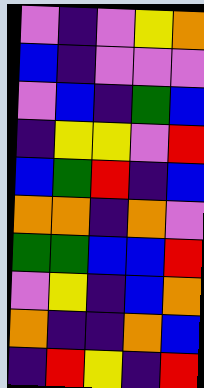[["violet", "indigo", "violet", "yellow", "orange"], ["blue", "indigo", "violet", "violet", "violet"], ["violet", "blue", "indigo", "green", "blue"], ["indigo", "yellow", "yellow", "violet", "red"], ["blue", "green", "red", "indigo", "blue"], ["orange", "orange", "indigo", "orange", "violet"], ["green", "green", "blue", "blue", "red"], ["violet", "yellow", "indigo", "blue", "orange"], ["orange", "indigo", "indigo", "orange", "blue"], ["indigo", "red", "yellow", "indigo", "red"]]